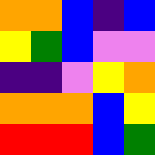[["orange", "orange", "blue", "indigo", "blue"], ["yellow", "green", "blue", "violet", "violet"], ["indigo", "indigo", "violet", "yellow", "orange"], ["orange", "orange", "orange", "blue", "yellow"], ["red", "red", "red", "blue", "green"]]